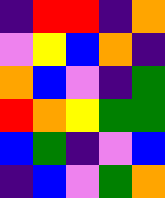[["indigo", "red", "red", "indigo", "orange"], ["violet", "yellow", "blue", "orange", "indigo"], ["orange", "blue", "violet", "indigo", "green"], ["red", "orange", "yellow", "green", "green"], ["blue", "green", "indigo", "violet", "blue"], ["indigo", "blue", "violet", "green", "orange"]]